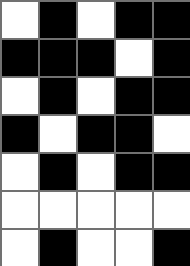[["white", "black", "white", "black", "black"], ["black", "black", "black", "white", "black"], ["white", "black", "white", "black", "black"], ["black", "white", "black", "black", "white"], ["white", "black", "white", "black", "black"], ["white", "white", "white", "white", "white"], ["white", "black", "white", "white", "black"]]